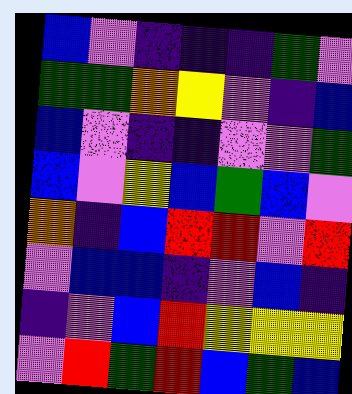[["blue", "violet", "indigo", "indigo", "indigo", "green", "violet"], ["green", "green", "orange", "yellow", "violet", "indigo", "blue"], ["blue", "violet", "indigo", "indigo", "violet", "violet", "green"], ["blue", "violet", "yellow", "blue", "green", "blue", "violet"], ["orange", "indigo", "blue", "red", "red", "violet", "red"], ["violet", "blue", "blue", "indigo", "violet", "blue", "indigo"], ["indigo", "violet", "blue", "red", "yellow", "yellow", "yellow"], ["violet", "red", "green", "red", "blue", "green", "blue"]]